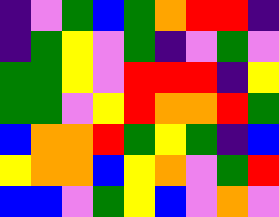[["indigo", "violet", "green", "blue", "green", "orange", "red", "red", "indigo"], ["indigo", "green", "yellow", "violet", "green", "indigo", "violet", "green", "violet"], ["green", "green", "yellow", "violet", "red", "red", "red", "indigo", "yellow"], ["green", "green", "violet", "yellow", "red", "orange", "orange", "red", "green"], ["blue", "orange", "orange", "red", "green", "yellow", "green", "indigo", "blue"], ["yellow", "orange", "orange", "blue", "yellow", "orange", "violet", "green", "red"], ["blue", "blue", "violet", "green", "yellow", "blue", "violet", "orange", "violet"]]